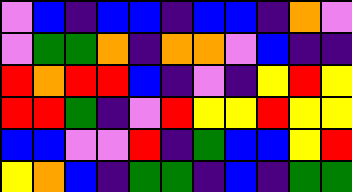[["violet", "blue", "indigo", "blue", "blue", "indigo", "blue", "blue", "indigo", "orange", "violet"], ["violet", "green", "green", "orange", "indigo", "orange", "orange", "violet", "blue", "indigo", "indigo"], ["red", "orange", "red", "red", "blue", "indigo", "violet", "indigo", "yellow", "red", "yellow"], ["red", "red", "green", "indigo", "violet", "red", "yellow", "yellow", "red", "yellow", "yellow"], ["blue", "blue", "violet", "violet", "red", "indigo", "green", "blue", "blue", "yellow", "red"], ["yellow", "orange", "blue", "indigo", "green", "green", "indigo", "blue", "indigo", "green", "green"]]